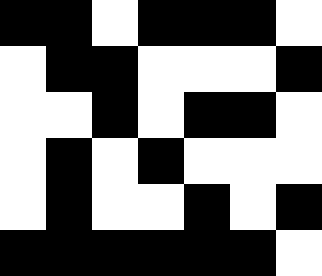[["black", "black", "white", "black", "black", "black", "white"], ["white", "black", "black", "white", "white", "white", "black"], ["white", "white", "black", "white", "black", "black", "white"], ["white", "black", "white", "black", "white", "white", "white"], ["white", "black", "white", "white", "black", "white", "black"], ["black", "black", "black", "black", "black", "black", "white"]]